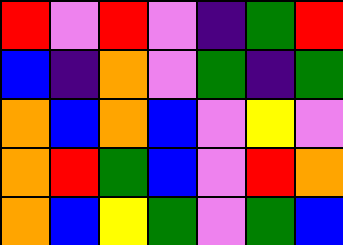[["red", "violet", "red", "violet", "indigo", "green", "red"], ["blue", "indigo", "orange", "violet", "green", "indigo", "green"], ["orange", "blue", "orange", "blue", "violet", "yellow", "violet"], ["orange", "red", "green", "blue", "violet", "red", "orange"], ["orange", "blue", "yellow", "green", "violet", "green", "blue"]]